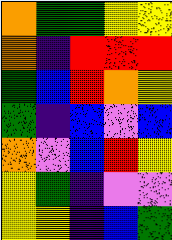[["orange", "green", "green", "yellow", "yellow"], ["orange", "indigo", "red", "red", "red"], ["green", "blue", "red", "orange", "yellow"], ["green", "indigo", "blue", "violet", "blue"], ["orange", "violet", "blue", "red", "yellow"], ["yellow", "green", "indigo", "violet", "violet"], ["yellow", "yellow", "indigo", "blue", "green"]]